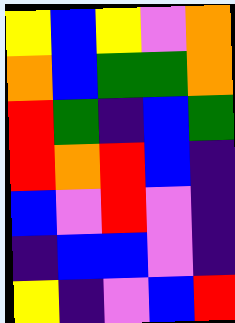[["yellow", "blue", "yellow", "violet", "orange"], ["orange", "blue", "green", "green", "orange"], ["red", "green", "indigo", "blue", "green"], ["red", "orange", "red", "blue", "indigo"], ["blue", "violet", "red", "violet", "indigo"], ["indigo", "blue", "blue", "violet", "indigo"], ["yellow", "indigo", "violet", "blue", "red"]]